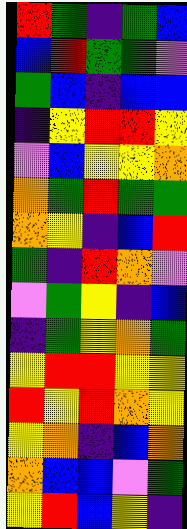[["red", "green", "indigo", "green", "blue"], ["blue", "red", "green", "green", "violet"], ["green", "blue", "indigo", "blue", "blue"], ["indigo", "yellow", "red", "red", "yellow"], ["violet", "blue", "yellow", "yellow", "orange"], ["orange", "green", "red", "green", "green"], ["orange", "yellow", "indigo", "blue", "red"], ["green", "indigo", "red", "orange", "violet"], ["violet", "green", "yellow", "indigo", "blue"], ["indigo", "green", "yellow", "orange", "green"], ["yellow", "red", "red", "yellow", "yellow"], ["red", "yellow", "red", "orange", "yellow"], ["yellow", "orange", "indigo", "blue", "orange"], ["orange", "blue", "blue", "violet", "green"], ["yellow", "red", "blue", "yellow", "indigo"]]